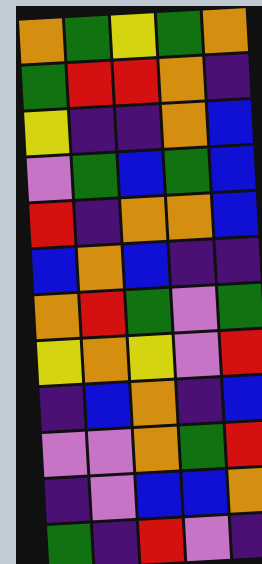[["orange", "green", "yellow", "green", "orange"], ["green", "red", "red", "orange", "indigo"], ["yellow", "indigo", "indigo", "orange", "blue"], ["violet", "green", "blue", "green", "blue"], ["red", "indigo", "orange", "orange", "blue"], ["blue", "orange", "blue", "indigo", "indigo"], ["orange", "red", "green", "violet", "green"], ["yellow", "orange", "yellow", "violet", "red"], ["indigo", "blue", "orange", "indigo", "blue"], ["violet", "violet", "orange", "green", "red"], ["indigo", "violet", "blue", "blue", "orange"], ["green", "indigo", "red", "violet", "indigo"]]